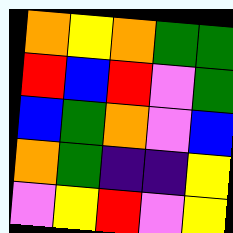[["orange", "yellow", "orange", "green", "green"], ["red", "blue", "red", "violet", "green"], ["blue", "green", "orange", "violet", "blue"], ["orange", "green", "indigo", "indigo", "yellow"], ["violet", "yellow", "red", "violet", "yellow"]]